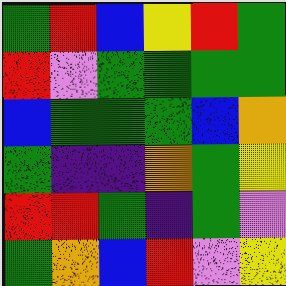[["green", "red", "blue", "yellow", "red", "green"], ["red", "violet", "green", "green", "green", "green"], ["blue", "green", "green", "green", "blue", "orange"], ["green", "indigo", "indigo", "orange", "green", "yellow"], ["red", "red", "green", "indigo", "green", "violet"], ["green", "orange", "blue", "red", "violet", "yellow"]]